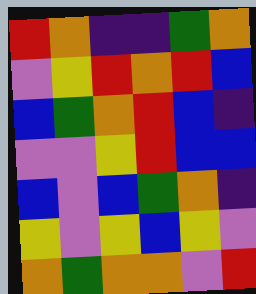[["red", "orange", "indigo", "indigo", "green", "orange"], ["violet", "yellow", "red", "orange", "red", "blue"], ["blue", "green", "orange", "red", "blue", "indigo"], ["violet", "violet", "yellow", "red", "blue", "blue"], ["blue", "violet", "blue", "green", "orange", "indigo"], ["yellow", "violet", "yellow", "blue", "yellow", "violet"], ["orange", "green", "orange", "orange", "violet", "red"]]